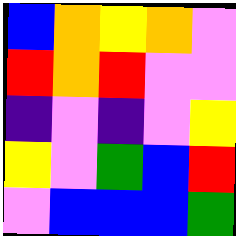[["blue", "orange", "yellow", "orange", "violet"], ["red", "orange", "red", "violet", "violet"], ["indigo", "violet", "indigo", "violet", "yellow"], ["yellow", "violet", "green", "blue", "red"], ["violet", "blue", "blue", "blue", "green"]]